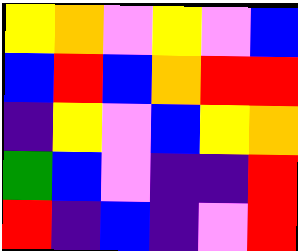[["yellow", "orange", "violet", "yellow", "violet", "blue"], ["blue", "red", "blue", "orange", "red", "red"], ["indigo", "yellow", "violet", "blue", "yellow", "orange"], ["green", "blue", "violet", "indigo", "indigo", "red"], ["red", "indigo", "blue", "indigo", "violet", "red"]]